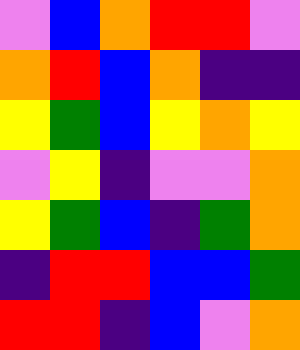[["violet", "blue", "orange", "red", "red", "violet"], ["orange", "red", "blue", "orange", "indigo", "indigo"], ["yellow", "green", "blue", "yellow", "orange", "yellow"], ["violet", "yellow", "indigo", "violet", "violet", "orange"], ["yellow", "green", "blue", "indigo", "green", "orange"], ["indigo", "red", "red", "blue", "blue", "green"], ["red", "red", "indigo", "blue", "violet", "orange"]]